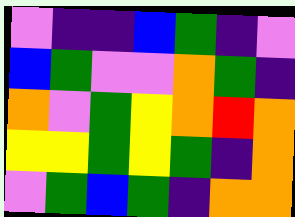[["violet", "indigo", "indigo", "blue", "green", "indigo", "violet"], ["blue", "green", "violet", "violet", "orange", "green", "indigo"], ["orange", "violet", "green", "yellow", "orange", "red", "orange"], ["yellow", "yellow", "green", "yellow", "green", "indigo", "orange"], ["violet", "green", "blue", "green", "indigo", "orange", "orange"]]